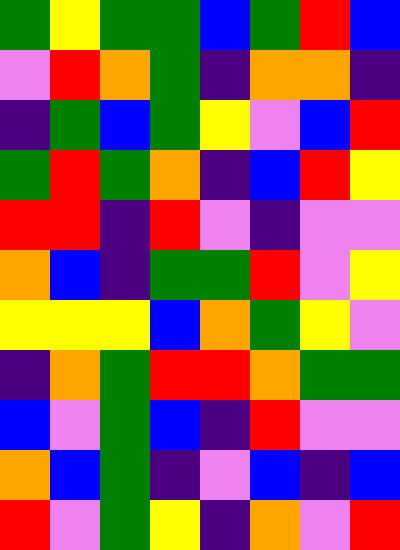[["green", "yellow", "green", "green", "blue", "green", "red", "blue"], ["violet", "red", "orange", "green", "indigo", "orange", "orange", "indigo"], ["indigo", "green", "blue", "green", "yellow", "violet", "blue", "red"], ["green", "red", "green", "orange", "indigo", "blue", "red", "yellow"], ["red", "red", "indigo", "red", "violet", "indigo", "violet", "violet"], ["orange", "blue", "indigo", "green", "green", "red", "violet", "yellow"], ["yellow", "yellow", "yellow", "blue", "orange", "green", "yellow", "violet"], ["indigo", "orange", "green", "red", "red", "orange", "green", "green"], ["blue", "violet", "green", "blue", "indigo", "red", "violet", "violet"], ["orange", "blue", "green", "indigo", "violet", "blue", "indigo", "blue"], ["red", "violet", "green", "yellow", "indigo", "orange", "violet", "red"]]